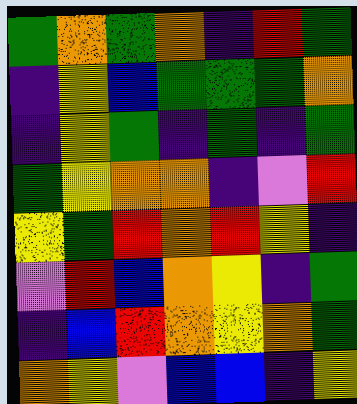[["green", "orange", "green", "orange", "indigo", "red", "green"], ["indigo", "yellow", "blue", "green", "green", "green", "orange"], ["indigo", "yellow", "green", "indigo", "green", "indigo", "green"], ["green", "yellow", "orange", "orange", "indigo", "violet", "red"], ["yellow", "green", "red", "orange", "red", "yellow", "indigo"], ["violet", "red", "blue", "orange", "yellow", "indigo", "green"], ["indigo", "blue", "red", "orange", "yellow", "orange", "green"], ["orange", "yellow", "violet", "blue", "blue", "indigo", "yellow"]]